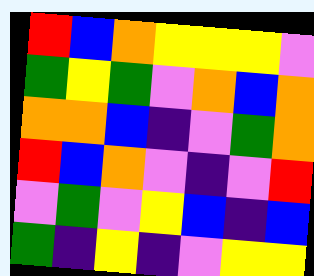[["red", "blue", "orange", "yellow", "yellow", "yellow", "violet"], ["green", "yellow", "green", "violet", "orange", "blue", "orange"], ["orange", "orange", "blue", "indigo", "violet", "green", "orange"], ["red", "blue", "orange", "violet", "indigo", "violet", "red"], ["violet", "green", "violet", "yellow", "blue", "indigo", "blue"], ["green", "indigo", "yellow", "indigo", "violet", "yellow", "yellow"]]